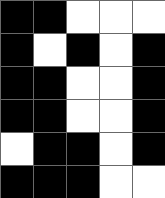[["black", "black", "white", "white", "white"], ["black", "white", "black", "white", "black"], ["black", "black", "white", "white", "black"], ["black", "black", "white", "white", "black"], ["white", "black", "black", "white", "black"], ["black", "black", "black", "white", "white"]]